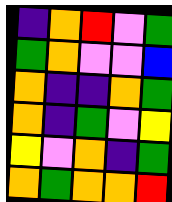[["indigo", "orange", "red", "violet", "green"], ["green", "orange", "violet", "violet", "blue"], ["orange", "indigo", "indigo", "orange", "green"], ["orange", "indigo", "green", "violet", "yellow"], ["yellow", "violet", "orange", "indigo", "green"], ["orange", "green", "orange", "orange", "red"]]